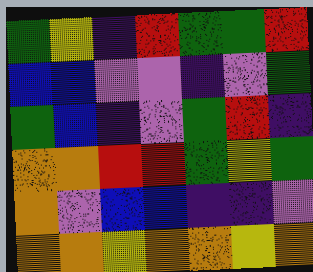[["green", "yellow", "indigo", "red", "green", "green", "red"], ["blue", "blue", "violet", "violet", "indigo", "violet", "green"], ["green", "blue", "indigo", "violet", "green", "red", "indigo"], ["orange", "orange", "red", "red", "green", "yellow", "green"], ["orange", "violet", "blue", "blue", "indigo", "indigo", "violet"], ["orange", "orange", "yellow", "orange", "orange", "yellow", "orange"]]